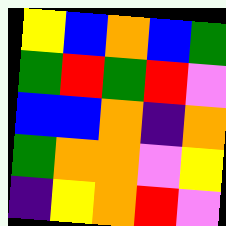[["yellow", "blue", "orange", "blue", "green"], ["green", "red", "green", "red", "violet"], ["blue", "blue", "orange", "indigo", "orange"], ["green", "orange", "orange", "violet", "yellow"], ["indigo", "yellow", "orange", "red", "violet"]]